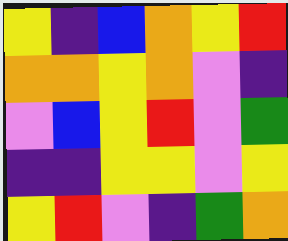[["yellow", "indigo", "blue", "orange", "yellow", "red"], ["orange", "orange", "yellow", "orange", "violet", "indigo"], ["violet", "blue", "yellow", "red", "violet", "green"], ["indigo", "indigo", "yellow", "yellow", "violet", "yellow"], ["yellow", "red", "violet", "indigo", "green", "orange"]]